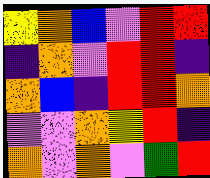[["yellow", "orange", "blue", "violet", "red", "red"], ["indigo", "orange", "violet", "red", "red", "indigo"], ["orange", "blue", "indigo", "red", "red", "orange"], ["violet", "violet", "orange", "yellow", "red", "indigo"], ["orange", "violet", "orange", "violet", "green", "red"]]